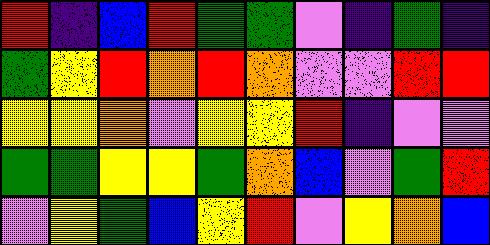[["red", "indigo", "blue", "red", "green", "green", "violet", "indigo", "green", "indigo"], ["green", "yellow", "red", "orange", "red", "orange", "violet", "violet", "red", "red"], ["yellow", "yellow", "orange", "violet", "yellow", "yellow", "red", "indigo", "violet", "violet"], ["green", "green", "yellow", "yellow", "green", "orange", "blue", "violet", "green", "red"], ["violet", "yellow", "green", "blue", "yellow", "red", "violet", "yellow", "orange", "blue"]]